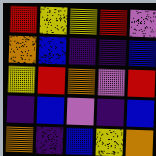[["red", "yellow", "yellow", "red", "violet"], ["orange", "blue", "indigo", "indigo", "blue"], ["yellow", "red", "orange", "violet", "red"], ["indigo", "blue", "violet", "indigo", "blue"], ["orange", "indigo", "blue", "yellow", "orange"]]